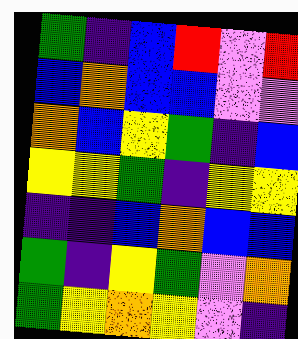[["green", "indigo", "blue", "red", "violet", "red"], ["blue", "orange", "blue", "blue", "violet", "violet"], ["orange", "blue", "yellow", "green", "indigo", "blue"], ["yellow", "yellow", "green", "indigo", "yellow", "yellow"], ["indigo", "indigo", "blue", "orange", "blue", "blue"], ["green", "indigo", "yellow", "green", "violet", "orange"], ["green", "yellow", "orange", "yellow", "violet", "indigo"]]